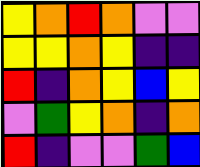[["yellow", "orange", "red", "orange", "violet", "violet"], ["yellow", "yellow", "orange", "yellow", "indigo", "indigo"], ["red", "indigo", "orange", "yellow", "blue", "yellow"], ["violet", "green", "yellow", "orange", "indigo", "orange"], ["red", "indigo", "violet", "violet", "green", "blue"]]